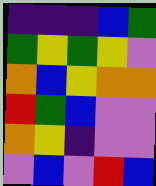[["indigo", "indigo", "indigo", "blue", "green"], ["green", "yellow", "green", "yellow", "violet"], ["orange", "blue", "yellow", "orange", "orange"], ["red", "green", "blue", "violet", "violet"], ["orange", "yellow", "indigo", "violet", "violet"], ["violet", "blue", "violet", "red", "blue"]]